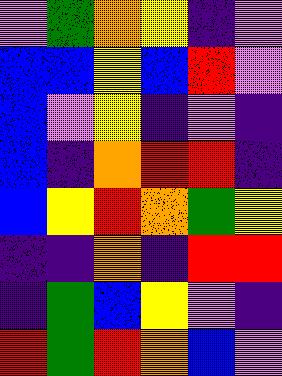[["violet", "green", "orange", "yellow", "indigo", "violet"], ["blue", "blue", "yellow", "blue", "red", "violet"], ["blue", "violet", "yellow", "indigo", "violet", "indigo"], ["blue", "indigo", "orange", "red", "red", "indigo"], ["blue", "yellow", "red", "orange", "green", "yellow"], ["indigo", "indigo", "orange", "indigo", "red", "red"], ["indigo", "green", "blue", "yellow", "violet", "indigo"], ["red", "green", "red", "orange", "blue", "violet"]]